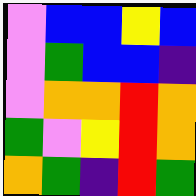[["violet", "blue", "blue", "yellow", "blue"], ["violet", "green", "blue", "blue", "indigo"], ["violet", "orange", "orange", "red", "orange"], ["green", "violet", "yellow", "red", "orange"], ["orange", "green", "indigo", "red", "green"]]